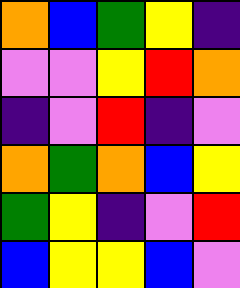[["orange", "blue", "green", "yellow", "indigo"], ["violet", "violet", "yellow", "red", "orange"], ["indigo", "violet", "red", "indigo", "violet"], ["orange", "green", "orange", "blue", "yellow"], ["green", "yellow", "indigo", "violet", "red"], ["blue", "yellow", "yellow", "blue", "violet"]]